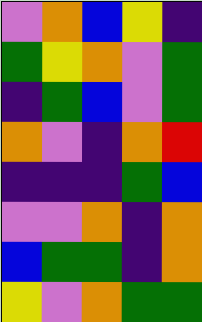[["violet", "orange", "blue", "yellow", "indigo"], ["green", "yellow", "orange", "violet", "green"], ["indigo", "green", "blue", "violet", "green"], ["orange", "violet", "indigo", "orange", "red"], ["indigo", "indigo", "indigo", "green", "blue"], ["violet", "violet", "orange", "indigo", "orange"], ["blue", "green", "green", "indigo", "orange"], ["yellow", "violet", "orange", "green", "green"]]